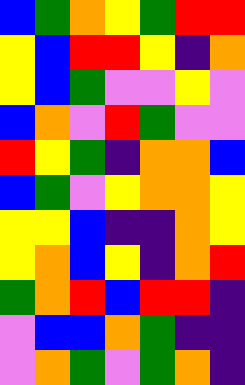[["blue", "green", "orange", "yellow", "green", "red", "red"], ["yellow", "blue", "red", "red", "yellow", "indigo", "orange"], ["yellow", "blue", "green", "violet", "violet", "yellow", "violet"], ["blue", "orange", "violet", "red", "green", "violet", "violet"], ["red", "yellow", "green", "indigo", "orange", "orange", "blue"], ["blue", "green", "violet", "yellow", "orange", "orange", "yellow"], ["yellow", "yellow", "blue", "indigo", "indigo", "orange", "yellow"], ["yellow", "orange", "blue", "yellow", "indigo", "orange", "red"], ["green", "orange", "red", "blue", "red", "red", "indigo"], ["violet", "blue", "blue", "orange", "green", "indigo", "indigo"], ["violet", "orange", "green", "violet", "green", "orange", "indigo"]]